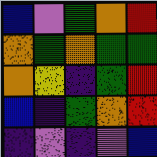[["blue", "violet", "green", "orange", "red"], ["orange", "green", "orange", "green", "green"], ["orange", "yellow", "indigo", "green", "red"], ["blue", "indigo", "green", "orange", "red"], ["indigo", "violet", "indigo", "violet", "blue"]]